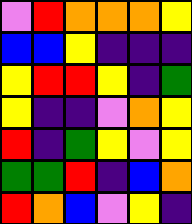[["violet", "red", "orange", "orange", "orange", "yellow"], ["blue", "blue", "yellow", "indigo", "indigo", "indigo"], ["yellow", "red", "red", "yellow", "indigo", "green"], ["yellow", "indigo", "indigo", "violet", "orange", "yellow"], ["red", "indigo", "green", "yellow", "violet", "yellow"], ["green", "green", "red", "indigo", "blue", "orange"], ["red", "orange", "blue", "violet", "yellow", "indigo"]]